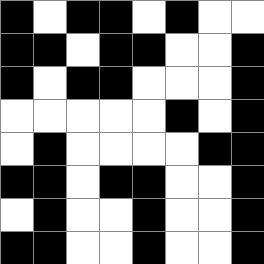[["black", "white", "black", "black", "white", "black", "white", "white"], ["black", "black", "white", "black", "black", "white", "white", "black"], ["black", "white", "black", "black", "white", "white", "white", "black"], ["white", "white", "white", "white", "white", "black", "white", "black"], ["white", "black", "white", "white", "white", "white", "black", "black"], ["black", "black", "white", "black", "black", "white", "white", "black"], ["white", "black", "white", "white", "black", "white", "white", "black"], ["black", "black", "white", "white", "black", "white", "white", "black"]]